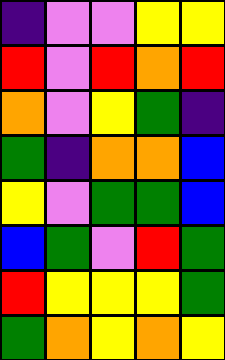[["indigo", "violet", "violet", "yellow", "yellow"], ["red", "violet", "red", "orange", "red"], ["orange", "violet", "yellow", "green", "indigo"], ["green", "indigo", "orange", "orange", "blue"], ["yellow", "violet", "green", "green", "blue"], ["blue", "green", "violet", "red", "green"], ["red", "yellow", "yellow", "yellow", "green"], ["green", "orange", "yellow", "orange", "yellow"]]